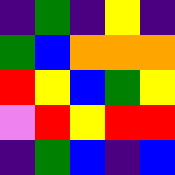[["indigo", "green", "indigo", "yellow", "indigo"], ["green", "blue", "orange", "orange", "orange"], ["red", "yellow", "blue", "green", "yellow"], ["violet", "red", "yellow", "red", "red"], ["indigo", "green", "blue", "indigo", "blue"]]